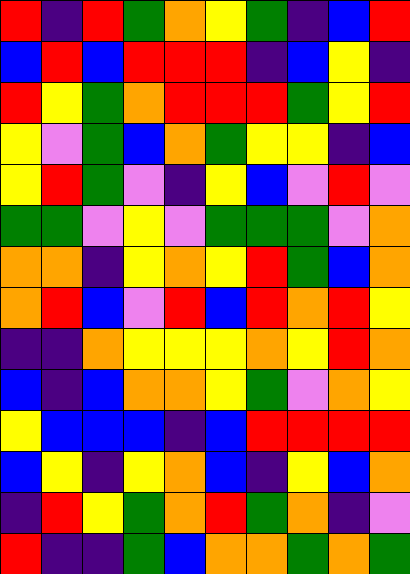[["red", "indigo", "red", "green", "orange", "yellow", "green", "indigo", "blue", "red"], ["blue", "red", "blue", "red", "red", "red", "indigo", "blue", "yellow", "indigo"], ["red", "yellow", "green", "orange", "red", "red", "red", "green", "yellow", "red"], ["yellow", "violet", "green", "blue", "orange", "green", "yellow", "yellow", "indigo", "blue"], ["yellow", "red", "green", "violet", "indigo", "yellow", "blue", "violet", "red", "violet"], ["green", "green", "violet", "yellow", "violet", "green", "green", "green", "violet", "orange"], ["orange", "orange", "indigo", "yellow", "orange", "yellow", "red", "green", "blue", "orange"], ["orange", "red", "blue", "violet", "red", "blue", "red", "orange", "red", "yellow"], ["indigo", "indigo", "orange", "yellow", "yellow", "yellow", "orange", "yellow", "red", "orange"], ["blue", "indigo", "blue", "orange", "orange", "yellow", "green", "violet", "orange", "yellow"], ["yellow", "blue", "blue", "blue", "indigo", "blue", "red", "red", "red", "red"], ["blue", "yellow", "indigo", "yellow", "orange", "blue", "indigo", "yellow", "blue", "orange"], ["indigo", "red", "yellow", "green", "orange", "red", "green", "orange", "indigo", "violet"], ["red", "indigo", "indigo", "green", "blue", "orange", "orange", "green", "orange", "green"]]